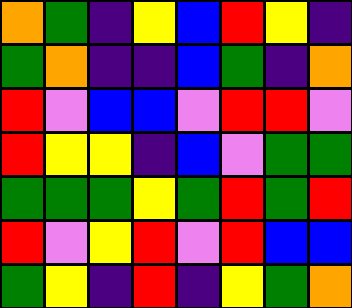[["orange", "green", "indigo", "yellow", "blue", "red", "yellow", "indigo"], ["green", "orange", "indigo", "indigo", "blue", "green", "indigo", "orange"], ["red", "violet", "blue", "blue", "violet", "red", "red", "violet"], ["red", "yellow", "yellow", "indigo", "blue", "violet", "green", "green"], ["green", "green", "green", "yellow", "green", "red", "green", "red"], ["red", "violet", "yellow", "red", "violet", "red", "blue", "blue"], ["green", "yellow", "indigo", "red", "indigo", "yellow", "green", "orange"]]